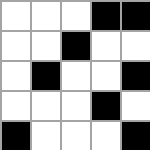[["white", "white", "white", "black", "black"], ["white", "white", "black", "white", "white"], ["white", "black", "white", "white", "black"], ["white", "white", "white", "black", "white"], ["black", "white", "white", "white", "black"]]